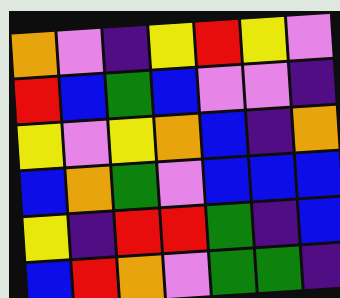[["orange", "violet", "indigo", "yellow", "red", "yellow", "violet"], ["red", "blue", "green", "blue", "violet", "violet", "indigo"], ["yellow", "violet", "yellow", "orange", "blue", "indigo", "orange"], ["blue", "orange", "green", "violet", "blue", "blue", "blue"], ["yellow", "indigo", "red", "red", "green", "indigo", "blue"], ["blue", "red", "orange", "violet", "green", "green", "indigo"]]